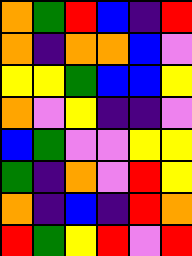[["orange", "green", "red", "blue", "indigo", "red"], ["orange", "indigo", "orange", "orange", "blue", "violet"], ["yellow", "yellow", "green", "blue", "blue", "yellow"], ["orange", "violet", "yellow", "indigo", "indigo", "violet"], ["blue", "green", "violet", "violet", "yellow", "yellow"], ["green", "indigo", "orange", "violet", "red", "yellow"], ["orange", "indigo", "blue", "indigo", "red", "orange"], ["red", "green", "yellow", "red", "violet", "red"]]